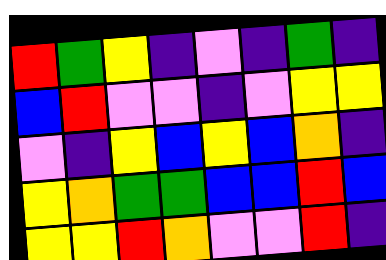[["red", "green", "yellow", "indigo", "violet", "indigo", "green", "indigo"], ["blue", "red", "violet", "violet", "indigo", "violet", "yellow", "yellow"], ["violet", "indigo", "yellow", "blue", "yellow", "blue", "orange", "indigo"], ["yellow", "orange", "green", "green", "blue", "blue", "red", "blue"], ["yellow", "yellow", "red", "orange", "violet", "violet", "red", "indigo"]]